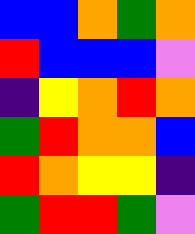[["blue", "blue", "orange", "green", "orange"], ["red", "blue", "blue", "blue", "violet"], ["indigo", "yellow", "orange", "red", "orange"], ["green", "red", "orange", "orange", "blue"], ["red", "orange", "yellow", "yellow", "indigo"], ["green", "red", "red", "green", "violet"]]